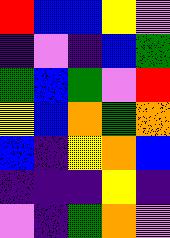[["red", "blue", "blue", "yellow", "violet"], ["indigo", "violet", "indigo", "blue", "green"], ["green", "blue", "green", "violet", "red"], ["yellow", "blue", "orange", "green", "orange"], ["blue", "indigo", "yellow", "orange", "blue"], ["indigo", "indigo", "indigo", "yellow", "indigo"], ["violet", "indigo", "green", "orange", "violet"]]